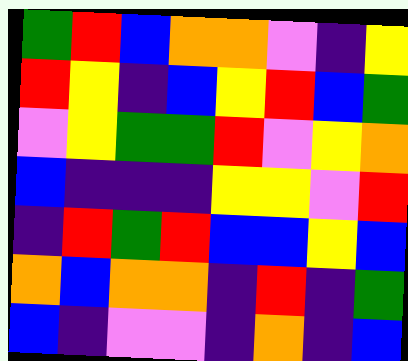[["green", "red", "blue", "orange", "orange", "violet", "indigo", "yellow"], ["red", "yellow", "indigo", "blue", "yellow", "red", "blue", "green"], ["violet", "yellow", "green", "green", "red", "violet", "yellow", "orange"], ["blue", "indigo", "indigo", "indigo", "yellow", "yellow", "violet", "red"], ["indigo", "red", "green", "red", "blue", "blue", "yellow", "blue"], ["orange", "blue", "orange", "orange", "indigo", "red", "indigo", "green"], ["blue", "indigo", "violet", "violet", "indigo", "orange", "indigo", "blue"]]